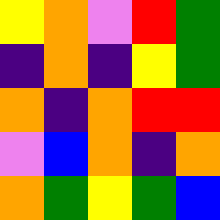[["yellow", "orange", "violet", "red", "green"], ["indigo", "orange", "indigo", "yellow", "green"], ["orange", "indigo", "orange", "red", "red"], ["violet", "blue", "orange", "indigo", "orange"], ["orange", "green", "yellow", "green", "blue"]]